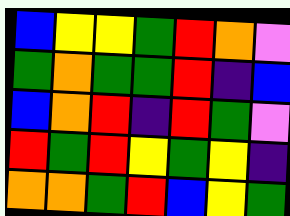[["blue", "yellow", "yellow", "green", "red", "orange", "violet"], ["green", "orange", "green", "green", "red", "indigo", "blue"], ["blue", "orange", "red", "indigo", "red", "green", "violet"], ["red", "green", "red", "yellow", "green", "yellow", "indigo"], ["orange", "orange", "green", "red", "blue", "yellow", "green"]]